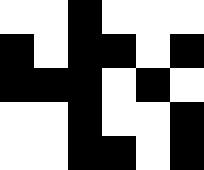[["white", "white", "black", "white", "white", "white"], ["black", "white", "black", "black", "white", "black"], ["black", "black", "black", "white", "black", "white"], ["white", "white", "black", "white", "white", "black"], ["white", "white", "black", "black", "white", "black"]]